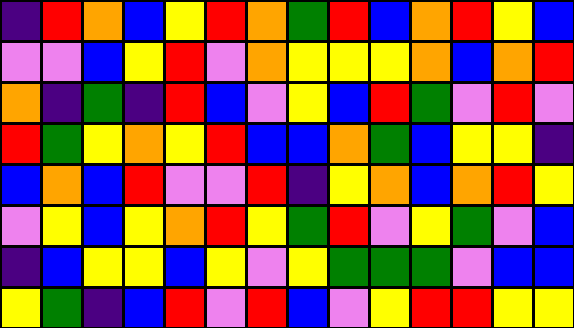[["indigo", "red", "orange", "blue", "yellow", "red", "orange", "green", "red", "blue", "orange", "red", "yellow", "blue"], ["violet", "violet", "blue", "yellow", "red", "violet", "orange", "yellow", "yellow", "yellow", "orange", "blue", "orange", "red"], ["orange", "indigo", "green", "indigo", "red", "blue", "violet", "yellow", "blue", "red", "green", "violet", "red", "violet"], ["red", "green", "yellow", "orange", "yellow", "red", "blue", "blue", "orange", "green", "blue", "yellow", "yellow", "indigo"], ["blue", "orange", "blue", "red", "violet", "violet", "red", "indigo", "yellow", "orange", "blue", "orange", "red", "yellow"], ["violet", "yellow", "blue", "yellow", "orange", "red", "yellow", "green", "red", "violet", "yellow", "green", "violet", "blue"], ["indigo", "blue", "yellow", "yellow", "blue", "yellow", "violet", "yellow", "green", "green", "green", "violet", "blue", "blue"], ["yellow", "green", "indigo", "blue", "red", "violet", "red", "blue", "violet", "yellow", "red", "red", "yellow", "yellow"]]